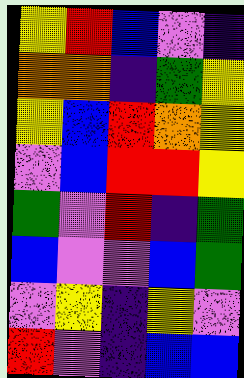[["yellow", "red", "blue", "violet", "indigo"], ["orange", "orange", "indigo", "green", "yellow"], ["yellow", "blue", "red", "orange", "yellow"], ["violet", "blue", "red", "red", "yellow"], ["green", "violet", "red", "indigo", "green"], ["blue", "violet", "violet", "blue", "green"], ["violet", "yellow", "indigo", "yellow", "violet"], ["red", "violet", "indigo", "blue", "blue"]]